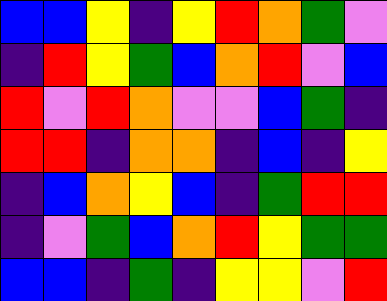[["blue", "blue", "yellow", "indigo", "yellow", "red", "orange", "green", "violet"], ["indigo", "red", "yellow", "green", "blue", "orange", "red", "violet", "blue"], ["red", "violet", "red", "orange", "violet", "violet", "blue", "green", "indigo"], ["red", "red", "indigo", "orange", "orange", "indigo", "blue", "indigo", "yellow"], ["indigo", "blue", "orange", "yellow", "blue", "indigo", "green", "red", "red"], ["indigo", "violet", "green", "blue", "orange", "red", "yellow", "green", "green"], ["blue", "blue", "indigo", "green", "indigo", "yellow", "yellow", "violet", "red"]]